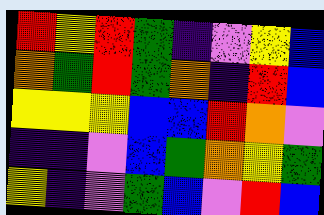[["red", "yellow", "red", "green", "indigo", "violet", "yellow", "blue"], ["orange", "green", "red", "green", "orange", "indigo", "red", "blue"], ["yellow", "yellow", "yellow", "blue", "blue", "red", "orange", "violet"], ["indigo", "indigo", "violet", "blue", "green", "orange", "yellow", "green"], ["yellow", "indigo", "violet", "green", "blue", "violet", "red", "blue"]]